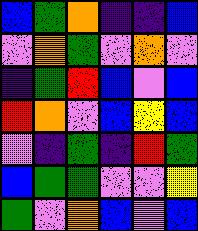[["blue", "green", "orange", "indigo", "indigo", "blue"], ["violet", "orange", "green", "violet", "orange", "violet"], ["indigo", "green", "red", "blue", "violet", "blue"], ["red", "orange", "violet", "blue", "yellow", "blue"], ["violet", "indigo", "green", "indigo", "red", "green"], ["blue", "green", "green", "violet", "violet", "yellow"], ["green", "violet", "orange", "blue", "violet", "blue"]]